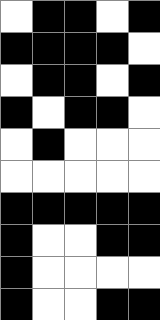[["white", "black", "black", "white", "black"], ["black", "black", "black", "black", "white"], ["white", "black", "black", "white", "black"], ["black", "white", "black", "black", "white"], ["white", "black", "white", "white", "white"], ["white", "white", "white", "white", "white"], ["black", "black", "black", "black", "black"], ["black", "white", "white", "black", "black"], ["black", "white", "white", "white", "white"], ["black", "white", "white", "black", "black"]]